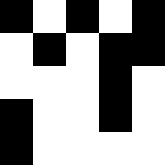[["black", "white", "black", "white", "black"], ["white", "black", "white", "black", "black"], ["white", "white", "white", "black", "white"], ["black", "white", "white", "black", "white"], ["black", "white", "white", "white", "white"]]